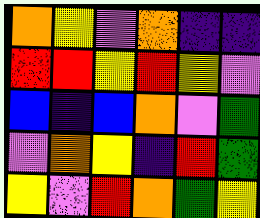[["orange", "yellow", "violet", "orange", "indigo", "indigo"], ["red", "red", "yellow", "red", "yellow", "violet"], ["blue", "indigo", "blue", "orange", "violet", "green"], ["violet", "orange", "yellow", "indigo", "red", "green"], ["yellow", "violet", "red", "orange", "green", "yellow"]]